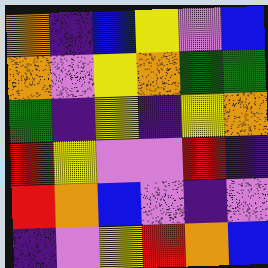[["orange", "indigo", "blue", "yellow", "violet", "blue"], ["orange", "violet", "yellow", "orange", "green", "green"], ["green", "indigo", "yellow", "indigo", "yellow", "orange"], ["red", "yellow", "violet", "violet", "red", "indigo"], ["red", "orange", "blue", "violet", "indigo", "violet"], ["indigo", "violet", "yellow", "red", "orange", "blue"]]